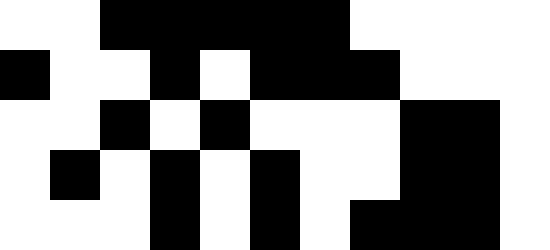[["white", "white", "black", "black", "black", "black", "black", "white", "white", "white", "white"], ["black", "white", "white", "black", "white", "black", "black", "black", "white", "white", "white"], ["white", "white", "black", "white", "black", "white", "white", "white", "black", "black", "white"], ["white", "black", "white", "black", "white", "black", "white", "white", "black", "black", "white"], ["white", "white", "white", "black", "white", "black", "white", "black", "black", "black", "white"]]